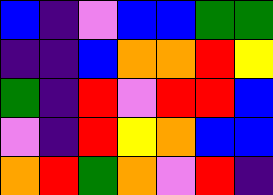[["blue", "indigo", "violet", "blue", "blue", "green", "green"], ["indigo", "indigo", "blue", "orange", "orange", "red", "yellow"], ["green", "indigo", "red", "violet", "red", "red", "blue"], ["violet", "indigo", "red", "yellow", "orange", "blue", "blue"], ["orange", "red", "green", "orange", "violet", "red", "indigo"]]